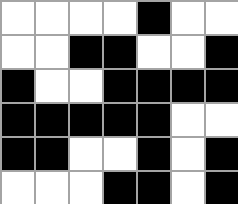[["white", "white", "white", "white", "black", "white", "white"], ["white", "white", "black", "black", "white", "white", "black"], ["black", "white", "white", "black", "black", "black", "black"], ["black", "black", "black", "black", "black", "white", "white"], ["black", "black", "white", "white", "black", "white", "black"], ["white", "white", "white", "black", "black", "white", "black"]]